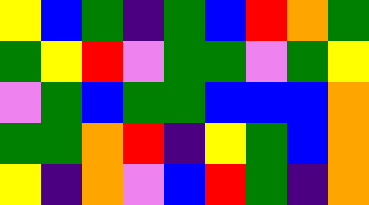[["yellow", "blue", "green", "indigo", "green", "blue", "red", "orange", "green"], ["green", "yellow", "red", "violet", "green", "green", "violet", "green", "yellow"], ["violet", "green", "blue", "green", "green", "blue", "blue", "blue", "orange"], ["green", "green", "orange", "red", "indigo", "yellow", "green", "blue", "orange"], ["yellow", "indigo", "orange", "violet", "blue", "red", "green", "indigo", "orange"]]